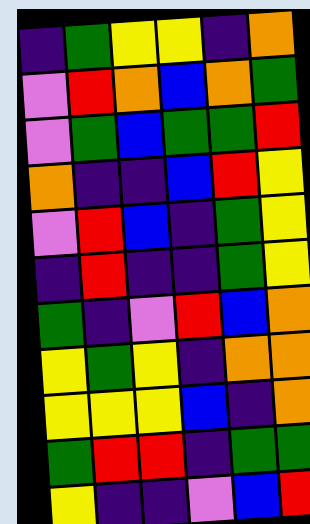[["indigo", "green", "yellow", "yellow", "indigo", "orange"], ["violet", "red", "orange", "blue", "orange", "green"], ["violet", "green", "blue", "green", "green", "red"], ["orange", "indigo", "indigo", "blue", "red", "yellow"], ["violet", "red", "blue", "indigo", "green", "yellow"], ["indigo", "red", "indigo", "indigo", "green", "yellow"], ["green", "indigo", "violet", "red", "blue", "orange"], ["yellow", "green", "yellow", "indigo", "orange", "orange"], ["yellow", "yellow", "yellow", "blue", "indigo", "orange"], ["green", "red", "red", "indigo", "green", "green"], ["yellow", "indigo", "indigo", "violet", "blue", "red"]]